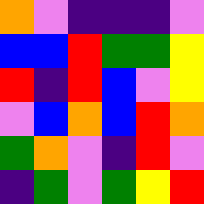[["orange", "violet", "indigo", "indigo", "indigo", "violet"], ["blue", "blue", "red", "green", "green", "yellow"], ["red", "indigo", "red", "blue", "violet", "yellow"], ["violet", "blue", "orange", "blue", "red", "orange"], ["green", "orange", "violet", "indigo", "red", "violet"], ["indigo", "green", "violet", "green", "yellow", "red"]]